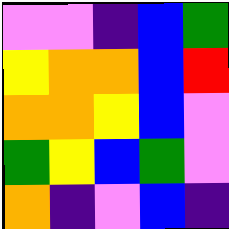[["violet", "violet", "indigo", "blue", "green"], ["yellow", "orange", "orange", "blue", "red"], ["orange", "orange", "yellow", "blue", "violet"], ["green", "yellow", "blue", "green", "violet"], ["orange", "indigo", "violet", "blue", "indigo"]]